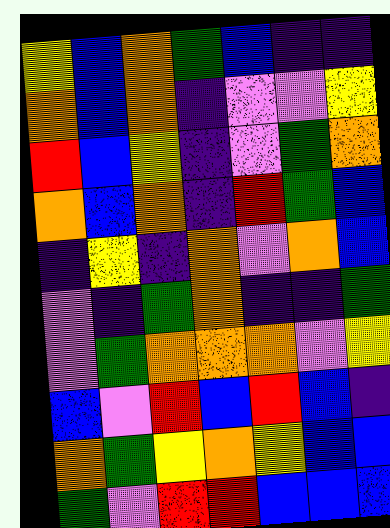[["yellow", "blue", "orange", "green", "blue", "indigo", "indigo"], ["orange", "blue", "orange", "indigo", "violet", "violet", "yellow"], ["red", "blue", "yellow", "indigo", "violet", "green", "orange"], ["orange", "blue", "orange", "indigo", "red", "green", "blue"], ["indigo", "yellow", "indigo", "orange", "violet", "orange", "blue"], ["violet", "indigo", "green", "orange", "indigo", "indigo", "green"], ["violet", "green", "orange", "orange", "orange", "violet", "yellow"], ["blue", "violet", "red", "blue", "red", "blue", "indigo"], ["orange", "green", "yellow", "orange", "yellow", "blue", "blue"], ["green", "violet", "red", "red", "blue", "blue", "blue"]]